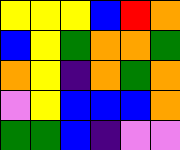[["yellow", "yellow", "yellow", "blue", "red", "orange"], ["blue", "yellow", "green", "orange", "orange", "green"], ["orange", "yellow", "indigo", "orange", "green", "orange"], ["violet", "yellow", "blue", "blue", "blue", "orange"], ["green", "green", "blue", "indigo", "violet", "violet"]]